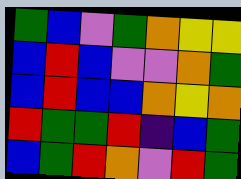[["green", "blue", "violet", "green", "orange", "yellow", "yellow"], ["blue", "red", "blue", "violet", "violet", "orange", "green"], ["blue", "red", "blue", "blue", "orange", "yellow", "orange"], ["red", "green", "green", "red", "indigo", "blue", "green"], ["blue", "green", "red", "orange", "violet", "red", "green"]]